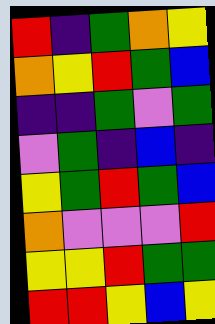[["red", "indigo", "green", "orange", "yellow"], ["orange", "yellow", "red", "green", "blue"], ["indigo", "indigo", "green", "violet", "green"], ["violet", "green", "indigo", "blue", "indigo"], ["yellow", "green", "red", "green", "blue"], ["orange", "violet", "violet", "violet", "red"], ["yellow", "yellow", "red", "green", "green"], ["red", "red", "yellow", "blue", "yellow"]]